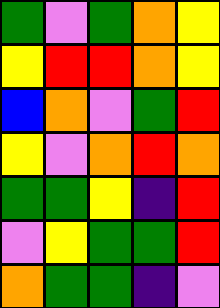[["green", "violet", "green", "orange", "yellow"], ["yellow", "red", "red", "orange", "yellow"], ["blue", "orange", "violet", "green", "red"], ["yellow", "violet", "orange", "red", "orange"], ["green", "green", "yellow", "indigo", "red"], ["violet", "yellow", "green", "green", "red"], ["orange", "green", "green", "indigo", "violet"]]